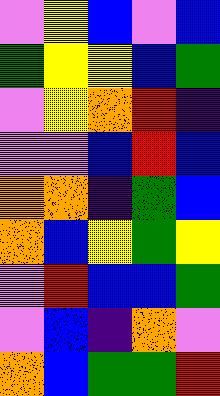[["violet", "yellow", "blue", "violet", "blue"], ["green", "yellow", "yellow", "blue", "green"], ["violet", "yellow", "orange", "red", "indigo"], ["violet", "violet", "blue", "red", "blue"], ["orange", "orange", "indigo", "green", "blue"], ["orange", "blue", "yellow", "green", "yellow"], ["violet", "red", "blue", "blue", "green"], ["violet", "blue", "indigo", "orange", "violet"], ["orange", "blue", "green", "green", "red"]]